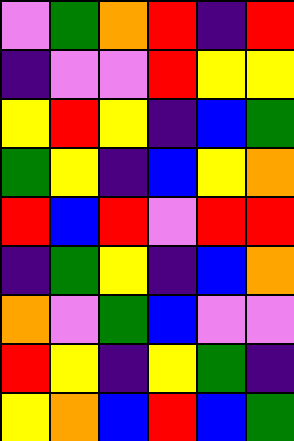[["violet", "green", "orange", "red", "indigo", "red"], ["indigo", "violet", "violet", "red", "yellow", "yellow"], ["yellow", "red", "yellow", "indigo", "blue", "green"], ["green", "yellow", "indigo", "blue", "yellow", "orange"], ["red", "blue", "red", "violet", "red", "red"], ["indigo", "green", "yellow", "indigo", "blue", "orange"], ["orange", "violet", "green", "blue", "violet", "violet"], ["red", "yellow", "indigo", "yellow", "green", "indigo"], ["yellow", "orange", "blue", "red", "blue", "green"]]